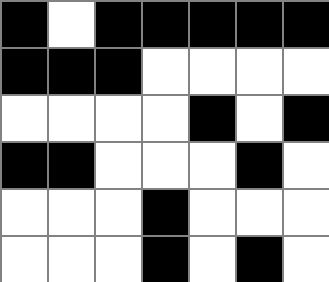[["black", "white", "black", "black", "black", "black", "black"], ["black", "black", "black", "white", "white", "white", "white"], ["white", "white", "white", "white", "black", "white", "black"], ["black", "black", "white", "white", "white", "black", "white"], ["white", "white", "white", "black", "white", "white", "white"], ["white", "white", "white", "black", "white", "black", "white"]]